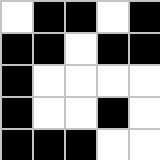[["white", "black", "black", "white", "black"], ["black", "black", "white", "black", "black"], ["black", "white", "white", "white", "white"], ["black", "white", "white", "black", "white"], ["black", "black", "black", "white", "white"]]